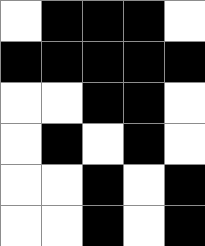[["white", "black", "black", "black", "white"], ["black", "black", "black", "black", "black"], ["white", "white", "black", "black", "white"], ["white", "black", "white", "black", "white"], ["white", "white", "black", "white", "black"], ["white", "white", "black", "white", "black"]]